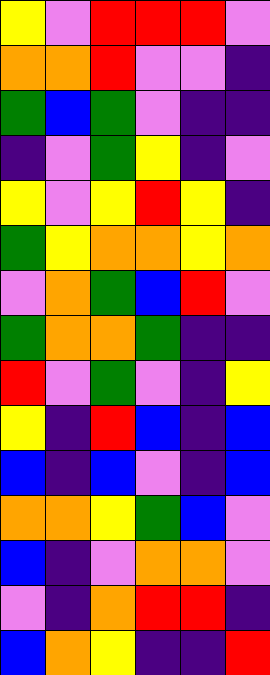[["yellow", "violet", "red", "red", "red", "violet"], ["orange", "orange", "red", "violet", "violet", "indigo"], ["green", "blue", "green", "violet", "indigo", "indigo"], ["indigo", "violet", "green", "yellow", "indigo", "violet"], ["yellow", "violet", "yellow", "red", "yellow", "indigo"], ["green", "yellow", "orange", "orange", "yellow", "orange"], ["violet", "orange", "green", "blue", "red", "violet"], ["green", "orange", "orange", "green", "indigo", "indigo"], ["red", "violet", "green", "violet", "indigo", "yellow"], ["yellow", "indigo", "red", "blue", "indigo", "blue"], ["blue", "indigo", "blue", "violet", "indigo", "blue"], ["orange", "orange", "yellow", "green", "blue", "violet"], ["blue", "indigo", "violet", "orange", "orange", "violet"], ["violet", "indigo", "orange", "red", "red", "indigo"], ["blue", "orange", "yellow", "indigo", "indigo", "red"]]